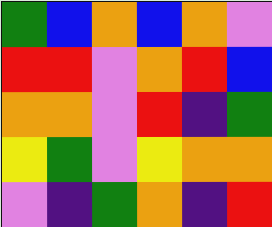[["green", "blue", "orange", "blue", "orange", "violet"], ["red", "red", "violet", "orange", "red", "blue"], ["orange", "orange", "violet", "red", "indigo", "green"], ["yellow", "green", "violet", "yellow", "orange", "orange"], ["violet", "indigo", "green", "orange", "indigo", "red"]]